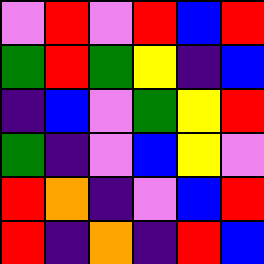[["violet", "red", "violet", "red", "blue", "red"], ["green", "red", "green", "yellow", "indigo", "blue"], ["indigo", "blue", "violet", "green", "yellow", "red"], ["green", "indigo", "violet", "blue", "yellow", "violet"], ["red", "orange", "indigo", "violet", "blue", "red"], ["red", "indigo", "orange", "indigo", "red", "blue"]]